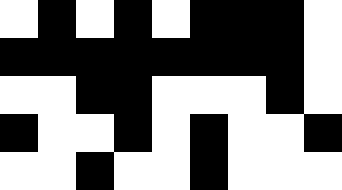[["white", "black", "white", "black", "white", "black", "black", "black", "white"], ["black", "black", "black", "black", "black", "black", "black", "black", "white"], ["white", "white", "black", "black", "white", "white", "white", "black", "white"], ["black", "white", "white", "black", "white", "black", "white", "white", "black"], ["white", "white", "black", "white", "white", "black", "white", "white", "white"]]